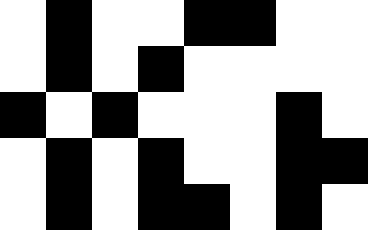[["white", "black", "white", "white", "black", "black", "white", "white"], ["white", "black", "white", "black", "white", "white", "white", "white"], ["black", "white", "black", "white", "white", "white", "black", "white"], ["white", "black", "white", "black", "white", "white", "black", "black"], ["white", "black", "white", "black", "black", "white", "black", "white"]]